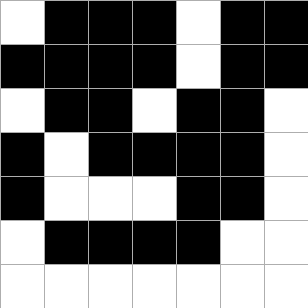[["white", "black", "black", "black", "white", "black", "black"], ["black", "black", "black", "black", "white", "black", "black"], ["white", "black", "black", "white", "black", "black", "white"], ["black", "white", "black", "black", "black", "black", "white"], ["black", "white", "white", "white", "black", "black", "white"], ["white", "black", "black", "black", "black", "white", "white"], ["white", "white", "white", "white", "white", "white", "white"]]